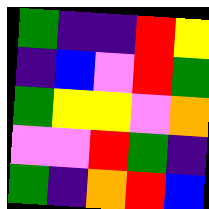[["green", "indigo", "indigo", "red", "yellow"], ["indigo", "blue", "violet", "red", "green"], ["green", "yellow", "yellow", "violet", "orange"], ["violet", "violet", "red", "green", "indigo"], ["green", "indigo", "orange", "red", "blue"]]